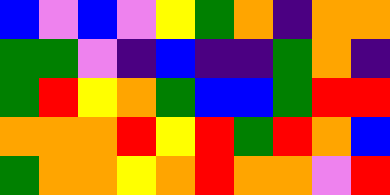[["blue", "violet", "blue", "violet", "yellow", "green", "orange", "indigo", "orange", "orange"], ["green", "green", "violet", "indigo", "blue", "indigo", "indigo", "green", "orange", "indigo"], ["green", "red", "yellow", "orange", "green", "blue", "blue", "green", "red", "red"], ["orange", "orange", "orange", "red", "yellow", "red", "green", "red", "orange", "blue"], ["green", "orange", "orange", "yellow", "orange", "red", "orange", "orange", "violet", "red"]]